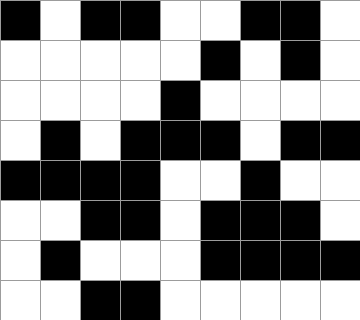[["black", "white", "black", "black", "white", "white", "black", "black", "white"], ["white", "white", "white", "white", "white", "black", "white", "black", "white"], ["white", "white", "white", "white", "black", "white", "white", "white", "white"], ["white", "black", "white", "black", "black", "black", "white", "black", "black"], ["black", "black", "black", "black", "white", "white", "black", "white", "white"], ["white", "white", "black", "black", "white", "black", "black", "black", "white"], ["white", "black", "white", "white", "white", "black", "black", "black", "black"], ["white", "white", "black", "black", "white", "white", "white", "white", "white"]]